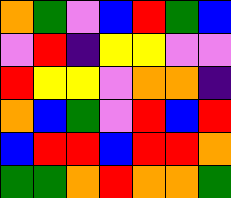[["orange", "green", "violet", "blue", "red", "green", "blue"], ["violet", "red", "indigo", "yellow", "yellow", "violet", "violet"], ["red", "yellow", "yellow", "violet", "orange", "orange", "indigo"], ["orange", "blue", "green", "violet", "red", "blue", "red"], ["blue", "red", "red", "blue", "red", "red", "orange"], ["green", "green", "orange", "red", "orange", "orange", "green"]]